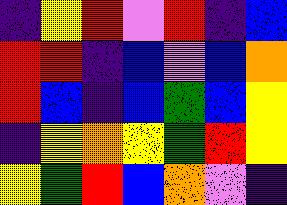[["indigo", "yellow", "red", "violet", "red", "indigo", "blue"], ["red", "red", "indigo", "blue", "violet", "blue", "orange"], ["red", "blue", "indigo", "blue", "green", "blue", "yellow"], ["indigo", "yellow", "orange", "yellow", "green", "red", "yellow"], ["yellow", "green", "red", "blue", "orange", "violet", "indigo"]]